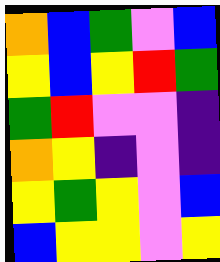[["orange", "blue", "green", "violet", "blue"], ["yellow", "blue", "yellow", "red", "green"], ["green", "red", "violet", "violet", "indigo"], ["orange", "yellow", "indigo", "violet", "indigo"], ["yellow", "green", "yellow", "violet", "blue"], ["blue", "yellow", "yellow", "violet", "yellow"]]